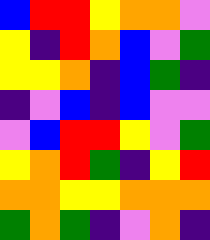[["blue", "red", "red", "yellow", "orange", "orange", "violet"], ["yellow", "indigo", "red", "orange", "blue", "violet", "green"], ["yellow", "yellow", "orange", "indigo", "blue", "green", "indigo"], ["indigo", "violet", "blue", "indigo", "blue", "violet", "violet"], ["violet", "blue", "red", "red", "yellow", "violet", "green"], ["yellow", "orange", "red", "green", "indigo", "yellow", "red"], ["orange", "orange", "yellow", "yellow", "orange", "orange", "orange"], ["green", "orange", "green", "indigo", "violet", "orange", "indigo"]]